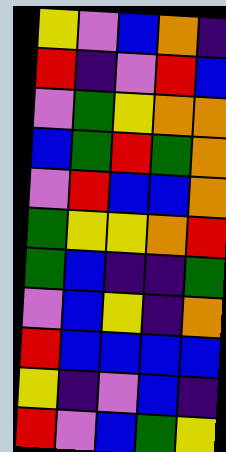[["yellow", "violet", "blue", "orange", "indigo"], ["red", "indigo", "violet", "red", "blue"], ["violet", "green", "yellow", "orange", "orange"], ["blue", "green", "red", "green", "orange"], ["violet", "red", "blue", "blue", "orange"], ["green", "yellow", "yellow", "orange", "red"], ["green", "blue", "indigo", "indigo", "green"], ["violet", "blue", "yellow", "indigo", "orange"], ["red", "blue", "blue", "blue", "blue"], ["yellow", "indigo", "violet", "blue", "indigo"], ["red", "violet", "blue", "green", "yellow"]]